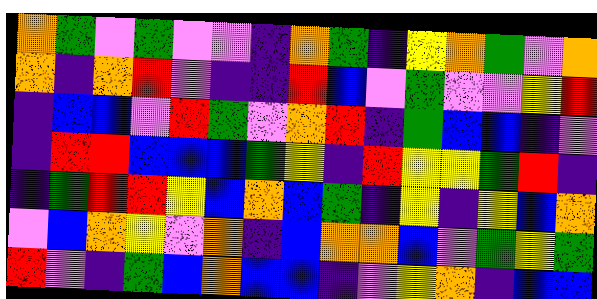[["orange", "green", "violet", "green", "violet", "violet", "indigo", "orange", "green", "indigo", "yellow", "orange", "green", "violet", "orange"], ["orange", "indigo", "orange", "red", "violet", "indigo", "indigo", "red", "blue", "violet", "green", "violet", "violet", "yellow", "red"], ["indigo", "blue", "blue", "violet", "red", "green", "violet", "orange", "red", "indigo", "green", "blue", "blue", "indigo", "violet"], ["indigo", "red", "red", "blue", "blue", "blue", "green", "yellow", "indigo", "red", "yellow", "yellow", "green", "red", "indigo"], ["indigo", "green", "red", "red", "yellow", "blue", "orange", "blue", "green", "indigo", "yellow", "indigo", "yellow", "blue", "orange"], ["violet", "blue", "orange", "yellow", "violet", "orange", "indigo", "blue", "orange", "orange", "blue", "violet", "green", "yellow", "green"], ["red", "violet", "indigo", "green", "blue", "orange", "blue", "blue", "indigo", "violet", "yellow", "orange", "indigo", "blue", "blue"]]